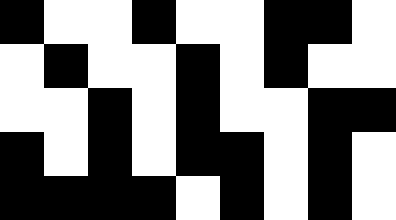[["black", "white", "white", "black", "white", "white", "black", "black", "white"], ["white", "black", "white", "white", "black", "white", "black", "white", "white"], ["white", "white", "black", "white", "black", "white", "white", "black", "black"], ["black", "white", "black", "white", "black", "black", "white", "black", "white"], ["black", "black", "black", "black", "white", "black", "white", "black", "white"]]